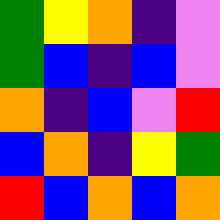[["green", "yellow", "orange", "indigo", "violet"], ["green", "blue", "indigo", "blue", "violet"], ["orange", "indigo", "blue", "violet", "red"], ["blue", "orange", "indigo", "yellow", "green"], ["red", "blue", "orange", "blue", "orange"]]